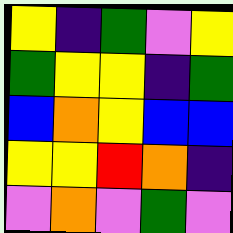[["yellow", "indigo", "green", "violet", "yellow"], ["green", "yellow", "yellow", "indigo", "green"], ["blue", "orange", "yellow", "blue", "blue"], ["yellow", "yellow", "red", "orange", "indigo"], ["violet", "orange", "violet", "green", "violet"]]